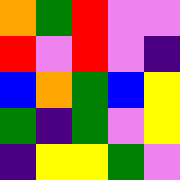[["orange", "green", "red", "violet", "violet"], ["red", "violet", "red", "violet", "indigo"], ["blue", "orange", "green", "blue", "yellow"], ["green", "indigo", "green", "violet", "yellow"], ["indigo", "yellow", "yellow", "green", "violet"]]